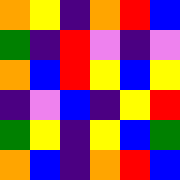[["orange", "yellow", "indigo", "orange", "red", "blue"], ["green", "indigo", "red", "violet", "indigo", "violet"], ["orange", "blue", "red", "yellow", "blue", "yellow"], ["indigo", "violet", "blue", "indigo", "yellow", "red"], ["green", "yellow", "indigo", "yellow", "blue", "green"], ["orange", "blue", "indigo", "orange", "red", "blue"]]